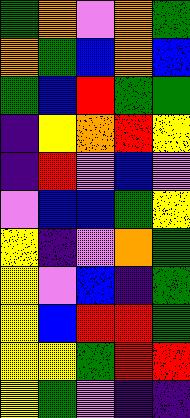[["green", "orange", "violet", "orange", "green"], ["orange", "green", "blue", "orange", "blue"], ["green", "blue", "red", "green", "green"], ["indigo", "yellow", "orange", "red", "yellow"], ["indigo", "red", "violet", "blue", "violet"], ["violet", "blue", "blue", "green", "yellow"], ["yellow", "indigo", "violet", "orange", "green"], ["yellow", "violet", "blue", "indigo", "green"], ["yellow", "blue", "red", "red", "green"], ["yellow", "yellow", "green", "red", "red"], ["yellow", "green", "violet", "indigo", "indigo"]]